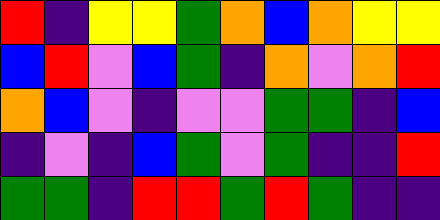[["red", "indigo", "yellow", "yellow", "green", "orange", "blue", "orange", "yellow", "yellow"], ["blue", "red", "violet", "blue", "green", "indigo", "orange", "violet", "orange", "red"], ["orange", "blue", "violet", "indigo", "violet", "violet", "green", "green", "indigo", "blue"], ["indigo", "violet", "indigo", "blue", "green", "violet", "green", "indigo", "indigo", "red"], ["green", "green", "indigo", "red", "red", "green", "red", "green", "indigo", "indigo"]]